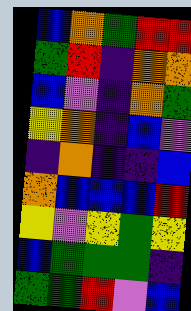[["blue", "orange", "green", "red", "red"], ["green", "red", "indigo", "orange", "orange"], ["blue", "violet", "indigo", "orange", "green"], ["yellow", "orange", "indigo", "blue", "violet"], ["indigo", "orange", "indigo", "indigo", "blue"], ["orange", "blue", "blue", "blue", "red"], ["yellow", "violet", "yellow", "green", "yellow"], ["blue", "green", "green", "green", "indigo"], ["green", "green", "red", "violet", "blue"]]